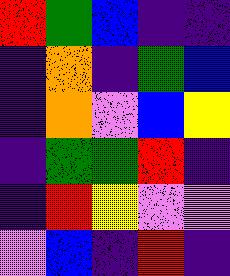[["red", "green", "blue", "indigo", "indigo"], ["indigo", "orange", "indigo", "green", "blue"], ["indigo", "orange", "violet", "blue", "yellow"], ["indigo", "green", "green", "red", "indigo"], ["indigo", "red", "yellow", "violet", "violet"], ["violet", "blue", "indigo", "red", "indigo"]]